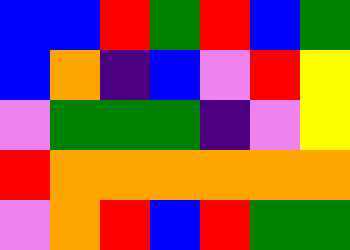[["blue", "blue", "red", "green", "red", "blue", "green"], ["blue", "orange", "indigo", "blue", "violet", "red", "yellow"], ["violet", "green", "green", "green", "indigo", "violet", "yellow"], ["red", "orange", "orange", "orange", "orange", "orange", "orange"], ["violet", "orange", "red", "blue", "red", "green", "green"]]